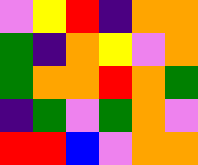[["violet", "yellow", "red", "indigo", "orange", "orange"], ["green", "indigo", "orange", "yellow", "violet", "orange"], ["green", "orange", "orange", "red", "orange", "green"], ["indigo", "green", "violet", "green", "orange", "violet"], ["red", "red", "blue", "violet", "orange", "orange"]]